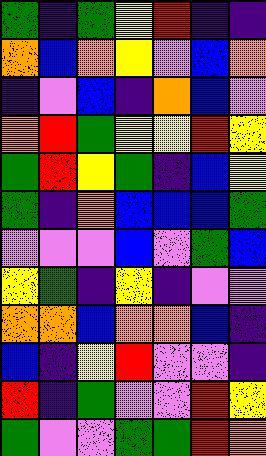[["green", "indigo", "green", "yellow", "red", "indigo", "indigo"], ["orange", "blue", "orange", "yellow", "violet", "blue", "orange"], ["indigo", "violet", "blue", "indigo", "orange", "blue", "violet"], ["orange", "red", "green", "yellow", "yellow", "red", "yellow"], ["green", "red", "yellow", "green", "indigo", "blue", "yellow"], ["green", "indigo", "orange", "blue", "blue", "blue", "green"], ["violet", "violet", "violet", "blue", "violet", "green", "blue"], ["yellow", "green", "indigo", "yellow", "indigo", "violet", "violet"], ["orange", "orange", "blue", "orange", "orange", "blue", "indigo"], ["blue", "indigo", "yellow", "red", "violet", "violet", "indigo"], ["red", "indigo", "green", "violet", "violet", "red", "yellow"], ["green", "violet", "violet", "green", "green", "red", "orange"]]